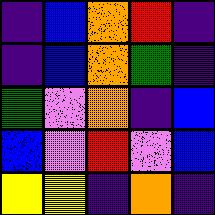[["indigo", "blue", "orange", "red", "indigo"], ["indigo", "blue", "orange", "green", "indigo"], ["green", "violet", "orange", "indigo", "blue"], ["blue", "violet", "red", "violet", "blue"], ["yellow", "yellow", "indigo", "orange", "indigo"]]